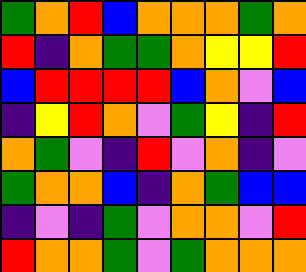[["green", "orange", "red", "blue", "orange", "orange", "orange", "green", "orange"], ["red", "indigo", "orange", "green", "green", "orange", "yellow", "yellow", "red"], ["blue", "red", "red", "red", "red", "blue", "orange", "violet", "blue"], ["indigo", "yellow", "red", "orange", "violet", "green", "yellow", "indigo", "red"], ["orange", "green", "violet", "indigo", "red", "violet", "orange", "indigo", "violet"], ["green", "orange", "orange", "blue", "indigo", "orange", "green", "blue", "blue"], ["indigo", "violet", "indigo", "green", "violet", "orange", "orange", "violet", "red"], ["red", "orange", "orange", "green", "violet", "green", "orange", "orange", "orange"]]